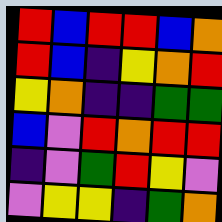[["red", "blue", "red", "red", "blue", "orange"], ["red", "blue", "indigo", "yellow", "orange", "red"], ["yellow", "orange", "indigo", "indigo", "green", "green"], ["blue", "violet", "red", "orange", "red", "red"], ["indigo", "violet", "green", "red", "yellow", "violet"], ["violet", "yellow", "yellow", "indigo", "green", "orange"]]